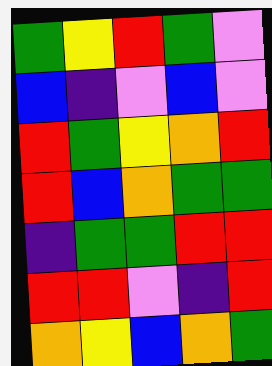[["green", "yellow", "red", "green", "violet"], ["blue", "indigo", "violet", "blue", "violet"], ["red", "green", "yellow", "orange", "red"], ["red", "blue", "orange", "green", "green"], ["indigo", "green", "green", "red", "red"], ["red", "red", "violet", "indigo", "red"], ["orange", "yellow", "blue", "orange", "green"]]